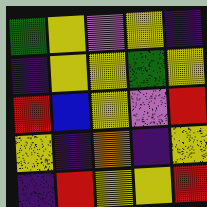[["green", "yellow", "violet", "yellow", "indigo"], ["indigo", "yellow", "yellow", "green", "yellow"], ["red", "blue", "yellow", "violet", "red"], ["yellow", "indigo", "orange", "indigo", "yellow"], ["indigo", "red", "yellow", "yellow", "red"]]